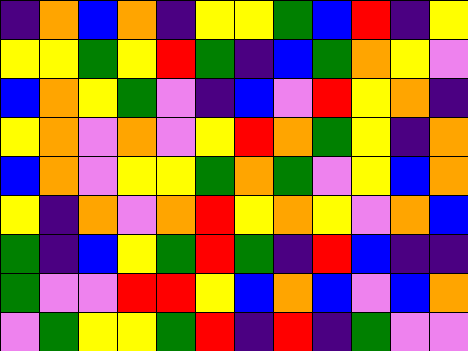[["indigo", "orange", "blue", "orange", "indigo", "yellow", "yellow", "green", "blue", "red", "indigo", "yellow"], ["yellow", "yellow", "green", "yellow", "red", "green", "indigo", "blue", "green", "orange", "yellow", "violet"], ["blue", "orange", "yellow", "green", "violet", "indigo", "blue", "violet", "red", "yellow", "orange", "indigo"], ["yellow", "orange", "violet", "orange", "violet", "yellow", "red", "orange", "green", "yellow", "indigo", "orange"], ["blue", "orange", "violet", "yellow", "yellow", "green", "orange", "green", "violet", "yellow", "blue", "orange"], ["yellow", "indigo", "orange", "violet", "orange", "red", "yellow", "orange", "yellow", "violet", "orange", "blue"], ["green", "indigo", "blue", "yellow", "green", "red", "green", "indigo", "red", "blue", "indigo", "indigo"], ["green", "violet", "violet", "red", "red", "yellow", "blue", "orange", "blue", "violet", "blue", "orange"], ["violet", "green", "yellow", "yellow", "green", "red", "indigo", "red", "indigo", "green", "violet", "violet"]]